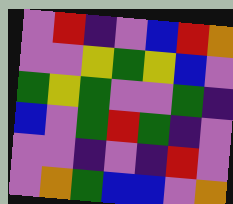[["violet", "red", "indigo", "violet", "blue", "red", "orange"], ["violet", "violet", "yellow", "green", "yellow", "blue", "violet"], ["green", "yellow", "green", "violet", "violet", "green", "indigo"], ["blue", "violet", "green", "red", "green", "indigo", "violet"], ["violet", "violet", "indigo", "violet", "indigo", "red", "violet"], ["violet", "orange", "green", "blue", "blue", "violet", "orange"]]